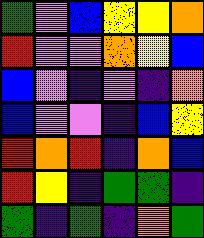[["green", "violet", "blue", "yellow", "yellow", "orange"], ["red", "violet", "violet", "orange", "yellow", "blue"], ["blue", "violet", "indigo", "violet", "indigo", "orange"], ["blue", "violet", "violet", "indigo", "blue", "yellow"], ["red", "orange", "red", "indigo", "orange", "blue"], ["red", "yellow", "indigo", "green", "green", "indigo"], ["green", "indigo", "green", "indigo", "orange", "green"]]